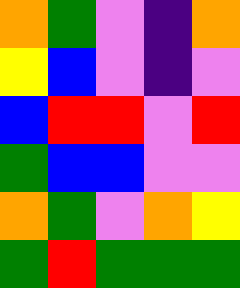[["orange", "green", "violet", "indigo", "orange"], ["yellow", "blue", "violet", "indigo", "violet"], ["blue", "red", "red", "violet", "red"], ["green", "blue", "blue", "violet", "violet"], ["orange", "green", "violet", "orange", "yellow"], ["green", "red", "green", "green", "green"]]